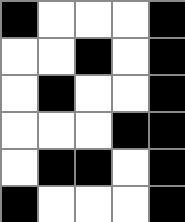[["black", "white", "white", "white", "black"], ["white", "white", "black", "white", "black"], ["white", "black", "white", "white", "black"], ["white", "white", "white", "black", "black"], ["white", "black", "black", "white", "black"], ["black", "white", "white", "white", "black"]]